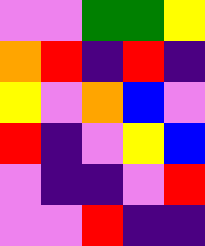[["violet", "violet", "green", "green", "yellow"], ["orange", "red", "indigo", "red", "indigo"], ["yellow", "violet", "orange", "blue", "violet"], ["red", "indigo", "violet", "yellow", "blue"], ["violet", "indigo", "indigo", "violet", "red"], ["violet", "violet", "red", "indigo", "indigo"]]